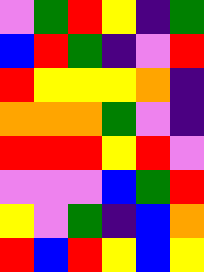[["violet", "green", "red", "yellow", "indigo", "green"], ["blue", "red", "green", "indigo", "violet", "red"], ["red", "yellow", "yellow", "yellow", "orange", "indigo"], ["orange", "orange", "orange", "green", "violet", "indigo"], ["red", "red", "red", "yellow", "red", "violet"], ["violet", "violet", "violet", "blue", "green", "red"], ["yellow", "violet", "green", "indigo", "blue", "orange"], ["red", "blue", "red", "yellow", "blue", "yellow"]]